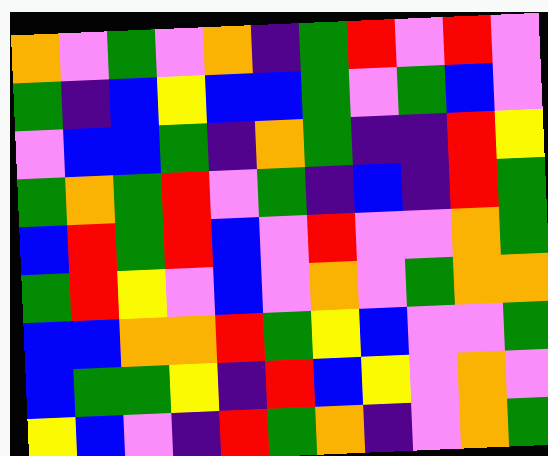[["orange", "violet", "green", "violet", "orange", "indigo", "green", "red", "violet", "red", "violet"], ["green", "indigo", "blue", "yellow", "blue", "blue", "green", "violet", "green", "blue", "violet"], ["violet", "blue", "blue", "green", "indigo", "orange", "green", "indigo", "indigo", "red", "yellow"], ["green", "orange", "green", "red", "violet", "green", "indigo", "blue", "indigo", "red", "green"], ["blue", "red", "green", "red", "blue", "violet", "red", "violet", "violet", "orange", "green"], ["green", "red", "yellow", "violet", "blue", "violet", "orange", "violet", "green", "orange", "orange"], ["blue", "blue", "orange", "orange", "red", "green", "yellow", "blue", "violet", "violet", "green"], ["blue", "green", "green", "yellow", "indigo", "red", "blue", "yellow", "violet", "orange", "violet"], ["yellow", "blue", "violet", "indigo", "red", "green", "orange", "indigo", "violet", "orange", "green"]]